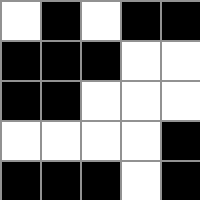[["white", "black", "white", "black", "black"], ["black", "black", "black", "white", "white"], ["black", "black", "white", "white", "white"], ["white", "white", "white", "white", "black"], ["black", "black", "black", "white", "black"]]